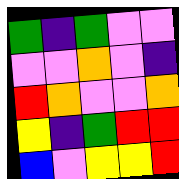[["green", "indigo", "green", "violet", "violet"], ["violet", "violet", "orange", "violet", "indigo"], ["red", "orange", "violet", "violet", "orange"], ["yellow", "indigo", "green", "red", "red"], ["blue", "violet", "yellow", "yellow", "red"]]